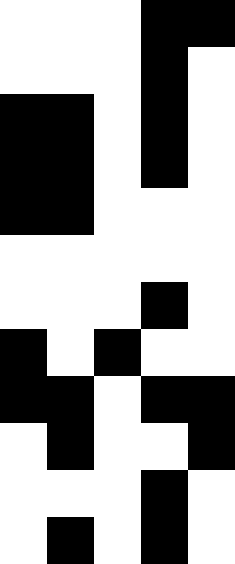[["white", "white", "white", "black", "black"], ["white", "white", "white", "black", "white"], ["black", "black", "white", "black", "white"], ["black", "black", "white", "black", "white"], ["black", "black", "white", "white", "white"], ["white", "white", "white", "white", "white"], ["white", "white", "white", "black", "white"], ["black", "white", "black", "white", "white"], ["black", "black", "white", "black", "black"], ["white", "black", "white", "white", "black"], ["white", "white", "white", "black", "white"], ["white", "black", "white", "black", "white"]]